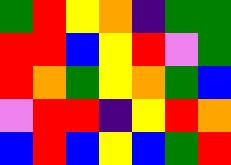[["green", "red", "yellow", "orange", "indigo", "green", "green"], ["red", "red", "blue", "yellow", "red", "violet", "green"], ["red", "orange", "green", "yellow", "orange", "green", "blue"], ["violet", "red", "red", "indigo", "yellow", "red", "orange"], ["blue", "red", "blue", "yellow", "blue", "green", "red"]]